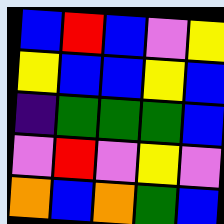[["blue", "red", "blue", "violet", "yellow"], ["yellow", "blue", "blue", "yellow", "blue"], ["indigo", "green", "green", "green", "blue"], ["violet", "red", "violet", "yellow", "violet"], ["orange", "blue", "orange", "green", "blue"]]